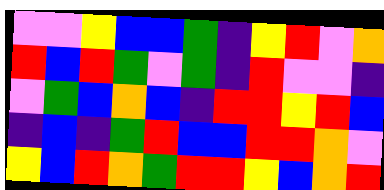[["violet", "violet", "yellow", "blue", "blue", "green", "indigo", "yellow", "red", "violet", "orange"], ["red", "blue", "red", "green", "violet", "green", "indigo", "red", "violet", "violet", "indigo"], ["violet", "green", "blue", "orange", "blue", "indigo", "red", "red", "yellow", "red", "blue"], ["indigo", "blue", "indigo", "green", "red", "blue", "blue", "red", "red", "orange", "violet"], ["yellow", "blue", "red", "orange", "green", "red", "red", "yellow", "blue", "orange", "red"]]